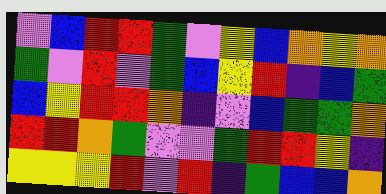[["violet", "blue", "red", "red", "green", "violet", "yellow", "blue", "orange", "yellow", "orange"], ["green", "violet", "red", "violet", "green", "blue", "yellow", "red", "indigo", "blue", "green"], ["blue", "yellow", "red", "red", "orange", "indigo", "violet", "blue", "green", "green", "orange"], ["red", "red", "orange", "green", "violet", "violet", "green", "red", "red", "yellow", "indigo"], ["yellow", "yellow", "yellow", "red", "violet", "red", "indigo", "green", "blue", "blue", "orange"]]